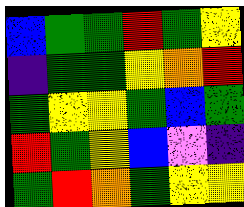[["blue", "green", "green", "red", "green", "yellow"], ["indigo", "green", "green", "yellow", "orange", "red"], ["green", "yellow", "yellow", "green", "blue", "green"], ["red", "green", "yellow", "blue", "violet", "indigo"], ["green", "red", "orange", "green", "yellow", "yellow"]]